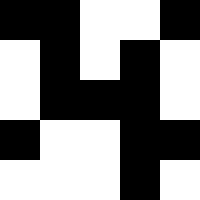[["black", "black", "white", "white", "black"], ["white", "black", "white", "black", "white"], ["white", "black", "black", "black", "white"], ["black", "white", "white", "black", "black"], ["white", "white", "white", "black", "white"]]